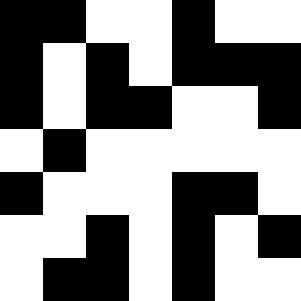[["black", "black", "white", "white", "black", "white", "white"], ["black", "white", "black", "white", "black", "black", "black"], ["black", "white", "black", "black", "white", "white", "black"], ["white", "black", "white", "white", "white", "white", "white"], ["black", "white", "white", "white", "black", "black", "white"], ["white", "white", "black", "white", "black", "white", "black"], ["white", "black", "black", "white", "black", "white", "white"]]